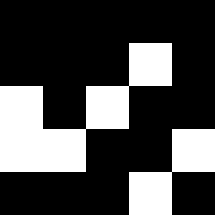[["black", "black", "black", "black", "black"], ["black", "black", "black", "white", "black"], ["white", "black", "white", "black", "black"], ["white", "white", "black", "black", "white"], ["black", "black", "black", "white", "black"]]